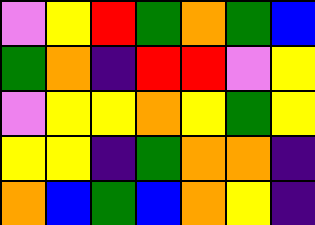[["violet", "yellow", "red", "green", "orange", "green", "blue"], ["green", "orange", "indigo", "red", "red", "violet", "yellow"], ["violet", "yellow", "yellow", "orange", "yellow", "green", "yellow"], ["yellow", "yellow", "indigo", "green", "orange", "orange", "indigo"], ["orange", "blue", "green", "blue", "orange", "yellow", "indigo"]]